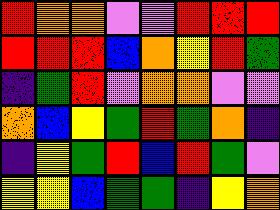[["red", "orange", "orange", "violet", "violet", "red", "red", "red"], ["red", "red", "red", "blue", "orange", "yellow", "red", "green"], ["indigo", "green", "red", "violet", "orange", "orange", "violet", "violet"], ["orange", "blue", "yellow", "green", "red", "green", "orange", "indigo"], ["indigo", "yellow", "green", "red", "blue", "red", "green", "violet"], ["yellow", "yellow", "blue", "green", "green", "indigo", "yellow", "orange"]]